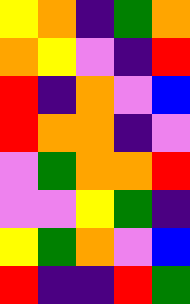[["yellow", "orange", "indigo", "green", "orange"], ["orange", "yellow", "violet", "indigo", "red"], ["red", "indigo", "orange", "violet", "blue"], ["red", "orange", "orange", "indigo", "violet"], ["violet", "green", "orange", "orange", "red"], ["violet", "violet", "yellow", "green", "indigo"], ["yellow", "green", "orange", "violet", "blue"], ["red", "indigo", "indigo", "red", "green"]]